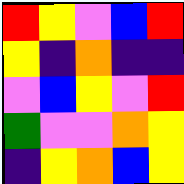[["red", "yellow", "violet", "blue", "red"], ["yellow", "indigo", "orange", "indigo", "indigo"], ["violet", "blue", "yellow", "violet", "red"], ["green", "violet", "violet", "orange", "yellow"], ["indigo", "yellow", "orange", "blue", "yellow"]]